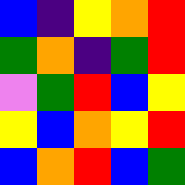[["blue", "indigo", "yellow", "orange", "red"], ["green", "orange", "indigo", "green", "red"], ["violet", "green", "red", "blue", "yellow"], ["yellow", "blue", "orange", "yellow", "red"], ["blue", "orange", "red", "blue", "green"]]